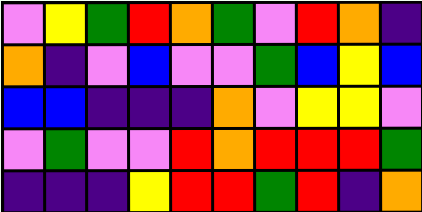[["violet", "yellow", "green", "red", "orange", "green", "violet", "red", "orange", "indigo"], ["orange", "indigo", "violet", "blue", "violet", "violet", "green", "blue", "yellow", "blue"], ["blue", "blue", "indigo", "indigo", "indigo", "orange", "violet", "yellow", "yellow", "violet"], ["violet", "green", "violet", "violet", "red", "orange", "red", "red", "red", "green"], ["indigo", "indigo", "indigo", "yellow", "red", "red", "green", "red", "indigo", "orange"]]